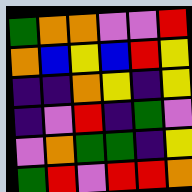[["green", "orange", "orange", "violet", "violet", "red"], ["orange", "blue", "yellow", "blue", "red", "yellow"], ["indigo", "indigo", "orange", "yellow", "indigo", "yellow"], ["indigo", "violet", "red", "indigo", "green", "violet"], ["violet", "orange", "green", "green", "indigo", "yellow"], ["green", "red", "violet", "red", "red", "orange"]]